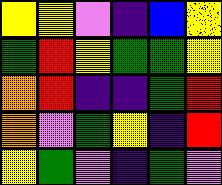[["yellow", "yellow", "violet", "indigo", "blue", "yellow"], ["green", "red", "yellow", "green", "green", "yellow"], ["orange", "red", "indigo", "indigo", "green", "red"], ["orange", "violet", "green", "yellow", "indigo", "red"], ["yellow", "green", "violet", "indigo", "green", "violet"]]